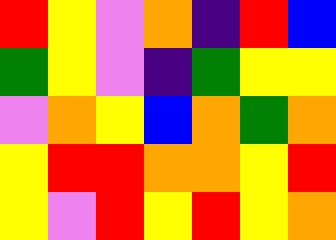[["red", "yellow", "violet", "orange", "indigo", "red", "blue"], ["green", "yellow", "violet", "indigo", "green", "yellow", "yellow"], ["violet", "orange", "yellow", "blue", "orange", "green", "orange"], ["yellow", "red", "red", "orange", "orange", "yellow", "red"], ["yellow", "violet", "red", "yellow", "red", "yellow", "orange"]]